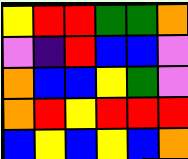[["yellow", "red", "red", "green", "green", "orange"], ["violet", "indigo", "red", "blue", "blue", "violet"], ["orange", "blue", "blue", "yellow", "green", "violet"], ["orange", "red", "yellow", "red", "red", "red"], ["blue", "yellow", "blue", "yellow", "blue", "orange"]]